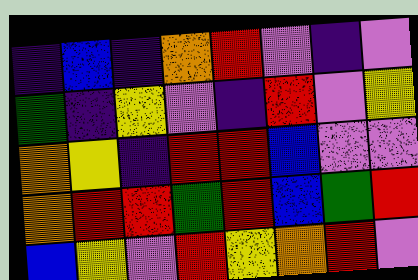[["indigo", "blue", "indigo", "orange", "red", "violet", "indigo", "violet"], ["green", "indigo", "yellow", "violet", "indigo", "red", "violet", "yellow"], ["orange", "yellow", "indigo", "red", "red", "blue", "violet", "violet"], ["orange", "red", "red", "green", "red", "blue", "green", "red"], ["blue", "yellow", "violet", "red", "yellow", "orange", "red", "violet"]]